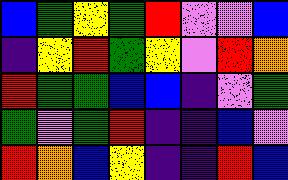[["blue", "green", "yellow", "green", "red", "violet", "violet", "blue"], ["indigo", "yellow", "red", "green", "yellow", "violet", "red", "orange"], ["red", "green", "green", "blue", "blue", "indigo", "violet", "green"], ["green", "violet", "green", "red", "indigo", "indigo", "blue", "violet"], ["red", "orange", "blue", "yellow", "indigo", "indigo", "red", "blue"]]